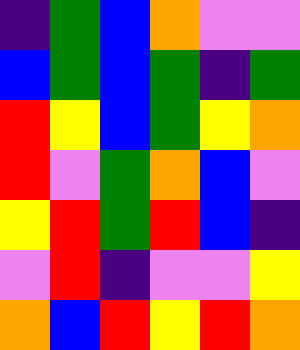[["indigo", "green", "blue", "orange", "violet", "violet"], ["blue", "green", "blue", "green", "indigo", "green"], ["red", "yellow", "blue", "green", "yellow", "orange"], ["red", "violet", "green", "orange", "blue", "violet"], ["yellow", "red", "green", "red", "blue", "indigo"], ["violet", "red", "indigo", "violet", "violet", "yellow"], ["orange", "blue", "red", "yellow", "red", "orange"]]